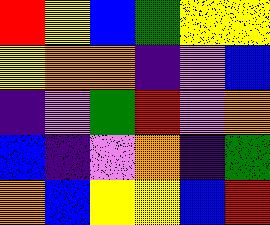[["red", "yellow", "blue", "green", "yellow", "yellow"], ["yellow", "orange", "orange", "indigo", "violet", "blue"], ["indigo", "violet", "green", "red", "violet", "orange"], ["blue", "indigo", "violet", "orange", "indigo", "green"], ["orange", "blue", "yellow", "yellow", "blue", "red"]]